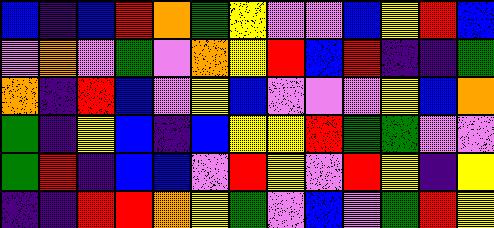[["blue", "indigo", "blue", "red", "orange", "green", "yellow", "violet", "violet", "blue", "yellow", "red", "blue"], ["violet", "orange", "violet", "green", "violet", "orange", "yellow", "red", "blue", "red", "indigo", "indigo", "green"], ["orange", "indigo", "red", "blue", "violet", "yellow", "blue", "violet", "violet", "violet", "yellow", "blue", "orange"], ["green", "indigo", "yellow", "blue", "indigo", "blue", "yellow", "yellow", "red", "green", "green", "violet", "violet"], ["green", "red", "indigo", "blue", "blue", "violet", "red", "yellow", "violet", "red", "yellow", "indigo", "yellow"], ["indigo", "indigo", "red", "red", "orange", "yellow", "green", "violet", "blue", "violet", "green", "red", "yellow"]]